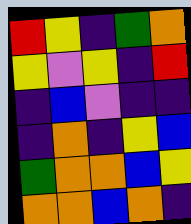[["red", "yellow", "indigo", "green", "orange"], ["yellow", "violet", "yellow", "indigo", "red"], ["indigo", "blue", "violet", "indigo", "indigo"], ["indigo", "orange", "indigo", "yellow", "blue"], ["green", "orange", "orange", "blue", "yellow"], ["orange", "orange", "blue", "orange", "indigo"]]